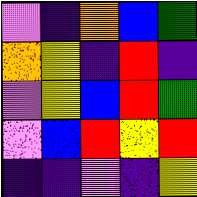[["violet", "indigo", "orange", "blue", "green"], ["orange", "yellow", "indigo", "red", "indigo"], ["violet", "yellow", "blue", "red", "green"], ["violet", "blue", "red", "yellow", "red"], ["indigo", "indigo", "violet", "indigo", "yellow"]]